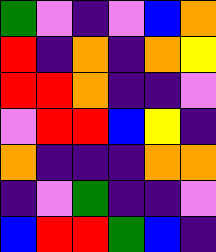[["green", "violet", "indigo", "violet", "blue", "orange"], ["red", "indigo", "orange", "indigo", "orange", "yellow"], ["red", "red", "orange", "indigo", "indigo", "violet"], ["violet", "red", "red", "blue", "yellow", "indigo"], ["orange", "indigo", "indigo", "indigo", "orange", "orange"], ["indigo", "violet", "green", "indigo", "indigo", "violet"], ["blue", "red", "red", "green", "blue", "indigo"]]